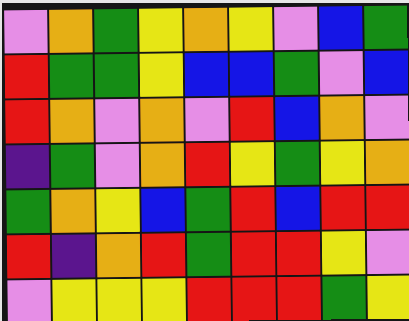[["violet", "orange", "green", "yellow", "orange", "yellow", "violet", "blue", "green"], ["red", "green", "green", "yellow", "blue", "blue", "green", "violet", "blue"], ["red", "orange", "violet", "orange", "violet", "red", "blue", "orange", "violet"], ["indigo", "green", "violet", "orange", "red", "yellow", "green", "yellow", "orange"], ["green", "orange", "yellow", "blue", "green", "red", "blue", "red", "red"], ["red", "indigo", "orange", "red", "green", "red", "red", "yellow", "violet"], ["violet", "yellow", "yellow", "yellow", "red", "red", "red", "green", "yellow"]]